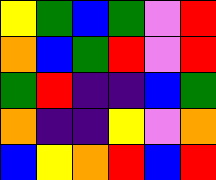[["yellow", "green", "blue", "green", "violet", "red"], ["orange", "blue", "green", "red", "violet", "red"], ["green", "red", "indigo", "indigo", "blue", "green"], ["orange", "indigo", "indigo", "yellow", "violet", "orange"], ["blue", "yellow", "orange", "red", "blue", "red"]]